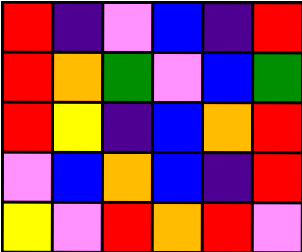[["red", "indigo", "violet", "blue", "indigo", "red"], ["red", "orange", "green", "violet", "blue", "green"], ["red", "yellow", "indigo", "blue", "orange", "red"], ["violet", "blue", "orange", "blue", "indigo", "red"], ["yellow", "violet", "red", "orange", "red", "violet"]]